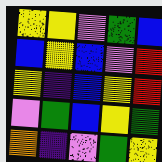[["yellow", "yellow", "violet", "green", "blue"], ["blue", "yellow", "blue", "violet", "red"], ["yellow", "indigo", "blue", "yellow", "red"], ["violet", "green", "blue", "yellow", "green"], ["orange", "indigo", "violet", "green", "yellow"]]